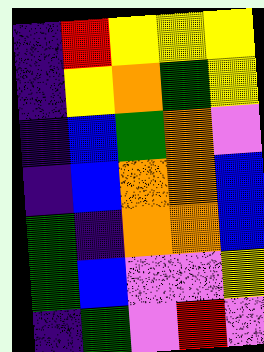[["indigo", "red", "yellow", "yellow", "yellow"], ["indigo", "yellow", "orange", "green", "yellow"], ["indigo", "blue", "green", "orange", "violet"], ["indigo", "blue", "orange", "orange", "blue"], ["green", "indigo", "orange", "orange", "blue"], ["green", "blue", "violet", "violet", "yellow"], ["indigo", "green", "violet", "red", "violet"]]